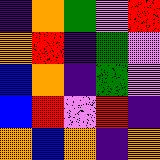[["indigo", "orange", "green", "violet", "red"], ["orange", "red", "indigo", "green", "violet"], ["blue", "orange", "indigo", "green", "violet"], ["blue", "red", "violet", "red", "indigo"], ["orange", "blue", "orange", "indigo", "orange"]]